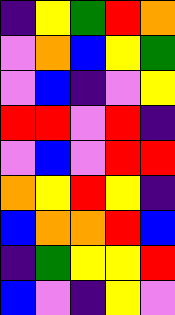[["indigo", "yellow", "green", "red", "orange"], ["violet", "orange", "blue", "yellow", "green"], ["violet", "blue", "indigo", "violet", "yellow"], ["red", "red", "violet", "red", "indigo"], ["violet", "blue", "violet", "red", "red"], ["orange", "yellow", "red", "yellow", "indigo"], ["blue", "orange", "orange", "red", "blue"], ["indigo", "green", "yellow", "yellow", "red"], ["blue", "violet", "indigo", "yellow", "violet"]]